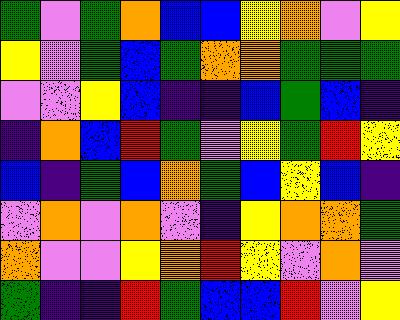[["green", "violet", "green", "orange", "blue", "blue", "yellow", "orange", "violet", "yellow"], ["yellow", "violet", "green", "blue", "green", "orange", "orange", "green", "green", "green"], ["violet", "violet", "yellow", "blue", "indigo", "indigo", "blue", "green", "blue", "indigo"], ["indigo", "orange", "blue", "red", "green", "violet", "yellow", "green", "red", "yellow"], ["blue", "indigo", "green", "blue", "orange", "green", "blue", "yellow", "blue", "indigo"], ["violet", "orange", "violet", "orange", "violet", "indigo", "yellow", "orange", "orange", "green"], ["orange", "violet", "violet", "yellow", "orange", "red", "yellow", "violet", "orange", "violet"], ["green", "indigo", "indigo", "red", "green", "blue", "blue", "red", "violet", "yellow"]]